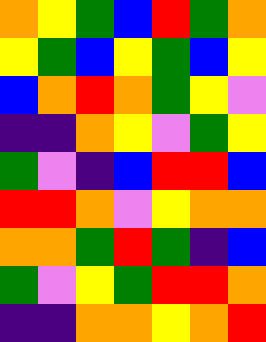[["orange", "yellow", "green", "blue", "red", "green", "orange"], ["yellow", "green", "blue", "yellow", "green", "blue", "yellow"], ["blue", "orange", "red", "orange", "green", "yellow", "violet"], ["indigo", "indigo", "orange", "yellow", "violet", "green", "yellow"], ["green", "violet", "indigo", "blue", "red", "red", "blue"], ["red", "red", "orange", "violet", "yellow", "orange", "orange"], ["orange", "orange", "green", "red", "green", "indigo", "blue"], ["green", "violet", "yellow", "green", "red", "red", "orange"], ["indigo", "indigo", "orange", "orange", "yellow", "orange", "red"]]